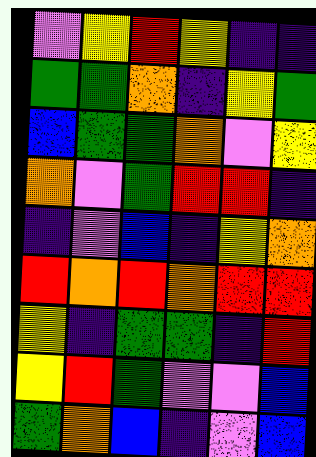[["violet", "yellow", "red", "yellow", "indigo", "indigo"], ["green", "green", "orange", "indigo", "yellow", "green"], ["blue", "green", "green", "orange", "violet", "yellow"], ["orange", "violet", "green", "red", "red", "indigo"], ["indigo", "violet", "blue", "indigo", "yellow", "orange"], ["red", "orange", "red", "orange", "red", "red"], ["yellow", "indigo", "green", "green", "indigo", "red"], ["yellow", "red", "green", "violet", "violet", "blue"], ["green", "orange", "blue", "indigo", "violet", "blue"]]